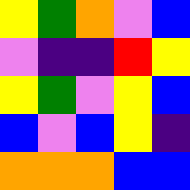[["yellow", "green", "orange", "violet", "blue"], ["violet", "indigo", "indigo", "red", "yellow"], ["yellow", "green", "violet", "yellow", "blue"], ["blue", "violet", "blue", "yellow", "indigo"], ["orange", "orange", "orange", "blue", "blue"]]